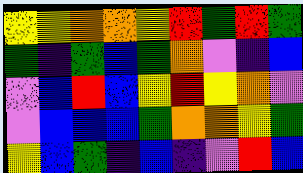[["yellow", "yellow", "orange", "orange", "yellow", "red", "green", "red", "green"], ["green", "indigo", "green", "blue", "green", "orange", "violet", "indigo", "blue"], ["violet", "blue", "red", "blue", "yellow", "red", "yellow", "orange", "violet"], ["violet", "blue", "blue", "blue", "green", "orange", "orange", "yellow", "green"], ["yellow", "blue", "green", "indigo", "blue", "indigo", "violet", "red", "blue"]]